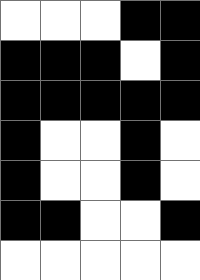[["white", "white", "white", "black", "black"], ["black", "black", "black", "white", "black"], ["black", "black", "black", "black", "black"], ["black", "white", "white", "black", "white"], ["black", "white", "white", "black", "white"], ["black", "black", "white", "white", "black"], ["white", "white", "white", "white", "white"]]